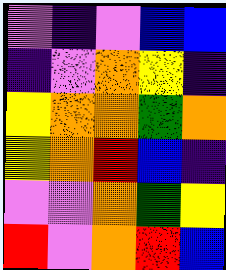[["violet", "indigo", "violet", "blue", "blue"], ["indigo", "violet", "orange", "yellow", "indigo"], ["yellow", "orange", "orange", "green", "orange"], ["yellow", "orange", "red", "blue", "indigo"], ["violet", "violet", "orange", "green", "yellow"], ["red", "violet", "orange", "red", "blue"]]